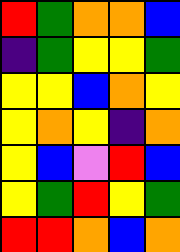[["red", "green", "orange", "orange", "blue"], ["indigo", "green", "yellow", "yellow", "green"], ["yellow", "yellow", "blue", "orange", "yellow"], ["yellow", "orange", "yellow", "indigo", "orange"], ["yellow", "blue", "violet", "red", "blue"], ["yellow", "green", "red", "yellow", "green"], ["red", "red", "orange", "blue", "orange"]]